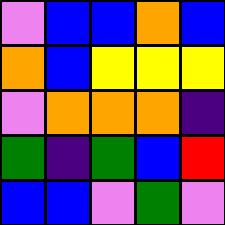[["violet", "blue", "blue", "orange", "blue"], ["orange", "blue", "yellow", "yellow", "yellow"], ["violet", "orange", "orange", "orange", "indigo"], ["green", "indigo", "green", "blue", "red"], ["blue", "blue", "violet", "green", "violet"]]